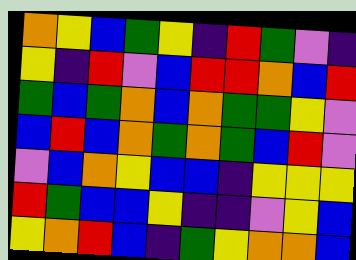[["orange", "yellow", "blue", "green", "yellow", "indigo", "red", "green", "violet", "indigo"], ["yellow", "indigo", "red", "violet", "blue", "red", "red", "orange", "blue", "red"], ["green", "blue", "green", "orange", "blue", "orange", "green", "green", "yellow", "violet"], ["blue", "red", "blue", "orange", "green", "orange", "green", "blue", "red", "violet"], ["violet", "blue", "orange", "yellow", "blue", "blue", "indigo", "yellow", "yellow", "yellow"], ["red", "green", "blue", "blue", "yellow", "indigo", "indigo", "violet", "yellow", "blue"], ["yellow", "orange", "red", "blue", "indigo", "green", "yellow", "orange", "orange", "blue"]]